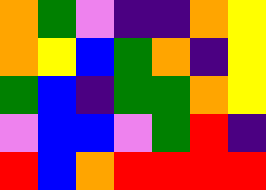[["orange", "green", "violet", "indigo", "indigo", "orange", "yellow"], ["orange", "yellow", "blue", "green", "orange", "indigo", "yellow"], ["green", "blue", "indigo", "green", "green", "orange", "yellow"], ["violet", "blue", "blue", "violet", "green", "red", "indigo"], ["red", "blue", "orange", "red", "red", "red", "red"]]